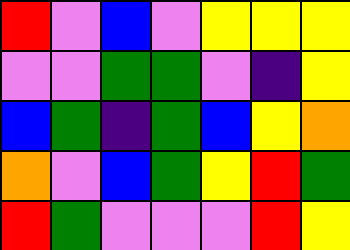[["red", "violet", "blue", "violet", "yellow", "yellow", "yellow"], ["violet", "violet", "green", "green", "violet", "indigo", "yellow"], ["blue", "green", "indigo", "green", "blue", "yellow", "orange"], ["orange", "violet", "blue", "green", "yellow", "red", "green"], ["red", "green", "violet", "violet", "violet", "red", "yellow"]]